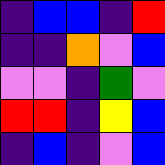[["indigo", "blue", "blue", "indigo", "red"], ["indigo", "indigo", "orange", "violet", "blue"], ["violet", "violet", "indigo", "green", "violet"], ["red", "red", "indigo", "yellow", "blue"], ["indigo", "blue", "indigo", "violet", "blue"]]